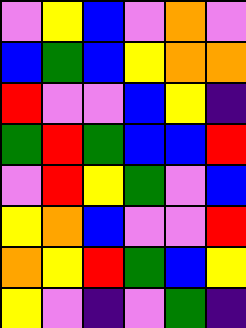[["violet", "yellow", "blue", "violet", "orange", "violet"], ["blue", "green", "blue", "yellow", "orange", "orange"], ["red", "violet", "violet", "blue", "yellow", "indigo"], ["green", "red", "green", "blue", "blue", "red"], ["violet", "red", "yellow", "green", "violet", "blue"], ["yellow", "orange", "blue", "violet", "violet", "red"], ["orange", "yellow", "red", "green", "blue", "yellow"], ["yellow", "violet", "indigo", "violet", "green", "indigo"]]